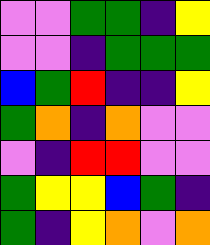[["violet", "violet", "green", "green", "indigo", "yellow"], ["violet", "violet", "indigo", "green", "green", "green"], ["blue", "green", "red", "indigo", "indigo", "yellow"], ["green", "orange", "indigo", "orange", "violet", "violet"], ["violet", "indigo", "red", "red", "violet", "violet"], ["green", "yellow", "yellow", "blue", "green", "indigo"], ["green", "indigo", "yellow", "orange", "violet", "orange"]]